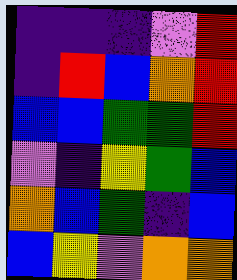[["indigo", "indigo", "indigo", "violet", "red"], ["indigo", "red", "blue", "orange", "red"], ["blue", "blue", "green", "green", "red"], ["violet", "indigo", "yellow", "green", "blue"], ["orange", "blue", "green", "indigo", "blue"], ["blue", "yellow", "violet", "orange", "orange"]]